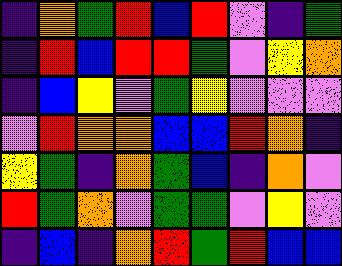[["indigo", "orange", "green", "red", "blue", "red", "violet", "indigo", "green"], ["indigo", "red", "blue", "red", "red", "green", "violet", "yellow", "orange"], ["indigo", "blue", "yellow", "violet", "green", "yellow", "violet", "violet", "violet"], ["violet", "red", "orange", "orange", "blue", "blue", "red", "orange", "indigo"], ["yellow", "green", "indigo", "orange", "green", "blue", "indigo", "orange", "violet"], ["red", "green", "orange", "violet", "green", "green", "violet", "yellow", "violet"], ["indigo", "blue", "indigo", "orange", "red", "green", "red", "blue", "blue"]]